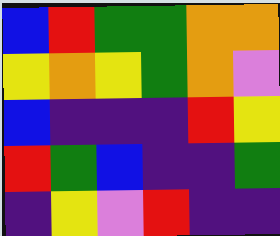[["blue", "red", "green", "green", "orange", "orange"], ["yellow", "orange", "yellow", "green", "orange", "violet"], ["blue", "indigo", "indigo", "indigo", "red", "yellow"], ["red", "green", "blue", "indigo", "indigo", "green"], ["indigo", "yellow", "violet", "red", "indigo", "indigo"]]